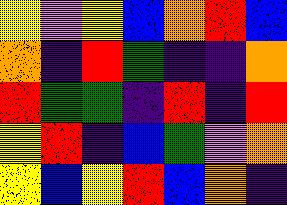[["yellow", "violet", "yellow", "blue", "orange", "red", "blue"], ["orange", "indigo", "red", "green", "indigo", "indigo", "orange"], ["red", "green", "green", "indigo", "red", "indigo", "red"], ["yellow", "red", "indigo", "blue", "green", "violet", "orange"], ["yellow", "blue", "yellow", "red", "blue", "orange", "indigo"]]